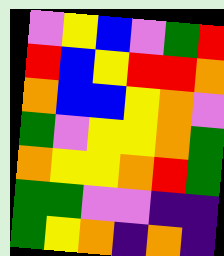[["violet", "yellow", "blue", "violet", "green", "red"], ["red", "blue", "yellow", "red", "red", "orange"], ["orange", "blue", "blue", "yellow", "orange", "violet"], ["green", "violet", "yellow", "yellow", "orange", "green"], ["orange", "yellow", "yellow", "orange", "red", "green"], ["green", "green", "violet", "violet", "indigo", "indigo"], ["green", "yellow", "orange", "indigo", "orange", "indigo"]]